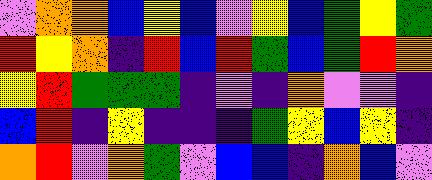[["violet", "orange", "orange", "blue", "yellow", "blue", "violet", "yellow", "blue", "green", "yellow", "green"], ["red", "yellow", "orange", "indigo", "red", "blue", "red", "green", "blue", "green", "red", "orange"], ["yellow", "red", "green", "green", "green", "indigo", "violet", "indigo", "orange", "violet", "violet", "indigo"], ["blue", "red", "indigo", "yellow", "indigo", "indigo", "indigo", "green", "yellow", "blue", "yellow", "indigo"], ["orange", "red", "violet", "orange", "green", "violet", "blue", "blue", "indigo", "orange", "blue", "violet"]]